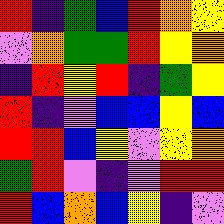[["red", "indigo", "green", "blue", "red", "orange", "yellow"], ["violet", "orange", "green", "green", "red", "yellow", "orange"], ["indigo", "red", "yellow", "red", "indigo", "green", "yellow"], ["red", "indigo", "violet", "blue", "blue", "yellow", "blue"], ["red", "red", "blue", "yellow", "violet", "yellow", "orange"], ["green", "red", "violet", "indigo", "violet", "red", "red"], ["red", "blue", "orange", "blue", "yellow", "indigo", "violet"]]